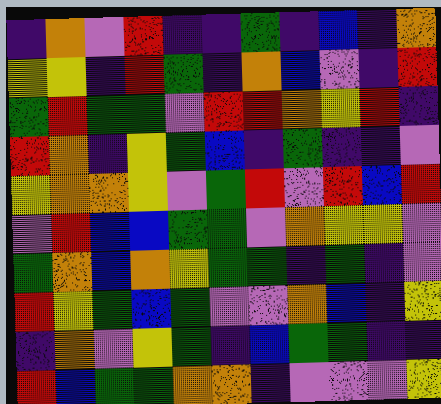[["indigo", "orange", "violet", "red", "indigo", "indigo", "green", "indigo", "blue", "indigo", "orange"], ["yellow", "yellow", "indigo", "red", "green", "indigo", "orange", "blue", "violet", "indigo", "red"], ["green", "red", "green", "green", "violet", "red", "red", "orange", "yellow", "red", "indigo"], ["red", "orange", "indigo", "yellow", "green", "blue", "indigo", "green", "indigo", "indigo", "violet"], ["yellow", "orange", "orange", "yellow", "violet", "green", "red", "violet", "red", "blue", "red"], ["violet", "red", "blue", "blue", "green", "green", "violet", "orange", "yellow", "yellow", "violet"], ["green", "orange", "blue", "orange", "yellow", "green", "green", "indigo", "green", "indigo", "violet"], ["red", "yellow", "green", "blue", "green", "violet", "violet", "orange", "blue", "indigo", "yellow"], ["indigo", "orange", "violet", "yellow", "green", "indigo", "blue", "green", "green", "indigo", "indigo"], ["red", "blue", "green", "green", "orange", "orange", "indigo", "violet", "violet", "violet", "yellow"]]